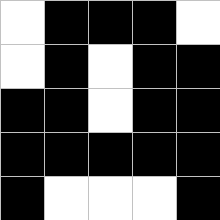[["white", "black", "black", "black", "white"], ["white", "black", "white", "black", "black"], ["black", "black", "white", "black", "black"], ["black", "black", "black", "black", "black"], ["black", "white", "white", "white", "black"]]